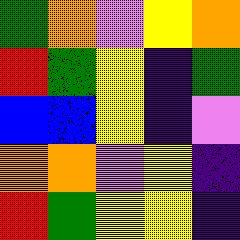[["green", "orange", "violet", "yellow", "orange"], ["red", "green", "yellow", "indigo", "green"], ["blue", "blue", "yellow", "indigo", "violet"], ["orange", "orange", "violet", "yellow", "indigo"], ["red", "green", "yellow", "yellow", "indigo"]]